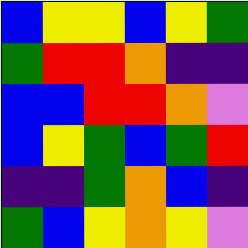[["blue", "yellow", "yellow", "blue", "yellow", "green"], ["green", "red", "red", "orange", "indigo", "indigo"], ["blue", "blue", "red", "red", "orange", "violet"], ["blue", "yellow", "green", "blue", "green", "red"], ["indigo", "indigo", "green", "orange", "blue", "indigo"], ["green", "blue", "yellow", "orange", "yellow", "violet"]]